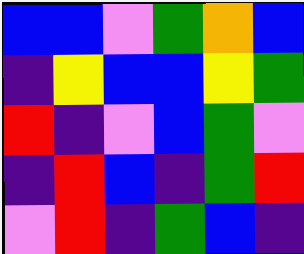[["blue", "blue", "violet", "green", "orange", "blue"], ["indigo", "yellow", "blue", "blue", "yellow", "green"], ["red", "indigo", "violet", "blue", "green", "violet"], ["indigo", "red", "blue", "indigo", "green", "red"], ["violet", "red", "indigo", "green", "blue", "indigo"]]